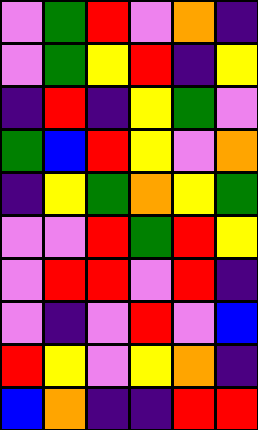[["violet", "green", "red", "violet", "orange", "indigo"], ["violet", "green", "yellow", "red", "indigo", "yellow"], ["indigo", "red", "indigo", "yellow", "green", "violet"], ["green", "blue", "red", "yellow", "violet", "orange"], ["indigo", "yellow", "green", "orange", "yellow", "green"], ["violet", "violet", "red", "green", "red", "yellow"], ["violet", "red", "red", "violet", "red", "indigo"], ["violet", "indigo", "violet", "red", "violet", "blue"], ["red", "yellow", "violet", "yellow", "orange", "indigo"], ["blue", "orange", "indigo", "indigo", "red", "red"]]